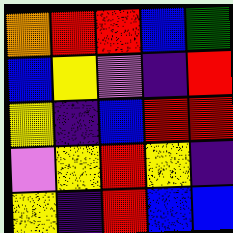[["orange", "red", "red", "blue", "green"], ["blue", "yellow", "violet", "indigo", "red"], ["yellow", "indigo", "blue", "red", "red"], ["violet", "yellow", "red", "yellow", "indigo"], ["yellow", "indigo", "red", "blue", "blue"]]